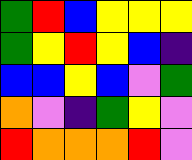[["green", "red", "blue", "yellow", "yellow", "yellow"], ["green", "yellow", "red", "yellow", "blue", "indigo"], ["blue", "blue", "yellow", "blue", "violet", "green"], ["orange", "violet", "indigo", "green", "yellow", "violet"], ["red", "orange", "orange", "orange", "red", "violet"]]